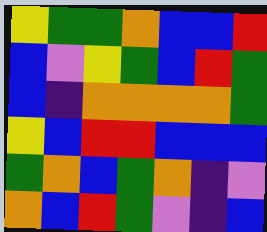[["yellow", "green", "green", "orange", "blue", "blue", "red"], ["blue", "violet", "yellow", "green", "blue", "red", "green"], ["blue", "indigo", "orange", "orange", "orange", "orange", "green"], ["yellow", "blue", "red", "red", "blue", "blue", "blue"], ["green", "orange", "blue", "green", "orange", "indigo", "violet"], ["orange", "blue", "red", "green", "violet", "indigo", "blue"]]